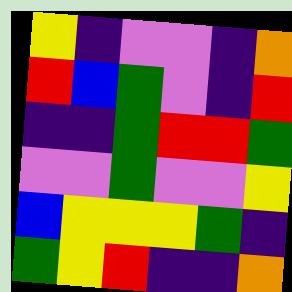[["yellow", "indigo", "violet", "violet", "indigo", "orange"], ["red", "blue", "green", "violet", "indigo", "red"], ["indigo", "indigo", "green", "red", "red", "green"], ["violet", "violet", "green", "violet", "violet", "yellow"], ["blue", "yellow", "yellow", "yellow", "green", "indigo"], ["green", "yellow", "red", "indigo", "indigo", "orange"]]